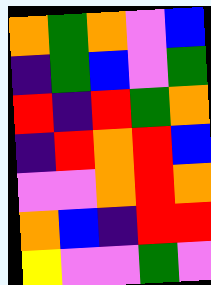[["orange", "green", "orange", "violet", "blue"], ["indigo", "green", "blue", "violet", "green"], ["red", "indigo", "red", "green", "orange"], ["indigo", "red", "orange", "red", "blue"], ["violet", "violet", "orange", "red", "orange"], ["orange", "blue", "indigo", "red", "red"], ["yellow", "violet", "violet", "green", "violet"]]